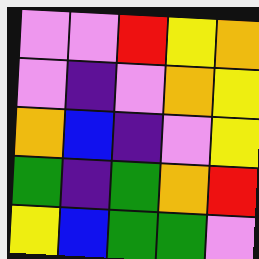[["violet", "violet", "red", "yellow", "orange"], ["violet", "indigo", "violet", "orange", "yellow"], ["orange", "blue", "indigo", "violet", "yellow"], ["green", "indigo", "green", "orange", "red"], ["yellow", "blue", "green", "green", "violet"]]